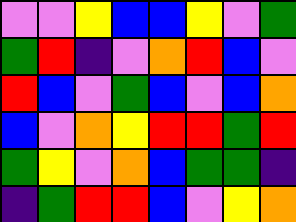[["violet", "violet", "yellow", "blue", "blue", "yellow", "violet", "green"], ["green", "red", "indigo", "violet", "orange", "red", "blue", "violet"], ["red", "blue", "violet", "green", "blue", "violet", "blue", "orange"], ["blue", "violet", "orange", "yellow", "red", "red", "green", "red"], ["green", "yellow", "violet", "orange", "blue", "green", "green", "indigo"], ["indigo", "green", "red", "red", "blue", "violet", "yellow", "orange"]]